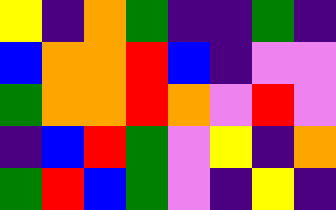[["yellow", "indigo", "orange", "green", "indigo", "indigo", "green", "indigo"], ["blue", "orange", "orange", "red", "blue", "indigo", "violet", "violet"], ["green", "orange", "orange", "red", "orange", "violet", "red", "violet"], ["indigo", "blue", "red", "green", "violet", "yellow", "indigo", "orange"], ["green", "red", "blue", "green", "violet", "indigo", "yellow", "indigo"]]